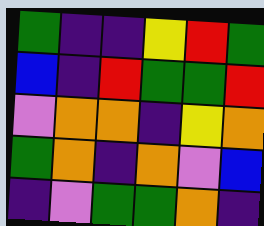[["green", "indigo", "indigo", "yellow", "red", "green"], ["blue", "indigo", "red", "green", "green", "red"], ["violet", "orange", "orange", "indigo", "yellow", "orange"], ["green", "orange", "indigo", "orange", "violet", "blue"], ["indigo", "violet", "green", "green", "orange", "indigo"]]